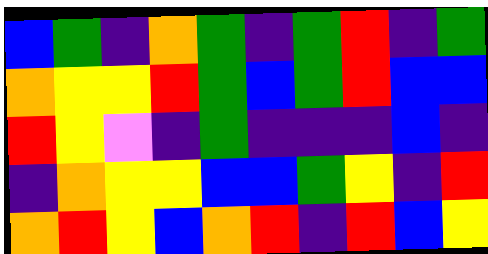[["blue", "green", "indigo", "orange", "green", "indigo", "green", "red", "indigo", "green"], ["orange", "yellow", "yellow", "red", "green", "blue", "green", "red", "blue", "blue"], ["red", "yellow", "violet", "indigo", "green", "indigo", "indigo", "indigo", "blue", "indigo"], ["indigo", "orange", "yellow", "yellow", "blue", "blue", "green", "yellow", "indigo", "red"], ["orange", "red", "yellow", "blue", "orange", "red", "indigo", "red", "blue", "yellow"]]